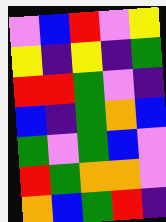[["violet", "blue", "red", "violet", "yellow"], ["yellow", "indigo", "yellow", "indigo", "green"], ["red", "red", "green", "violet", "indigo"], ["blue", "indigo", "green", "orange", "blue"], ["green", "violet", "green", "blue", "violet"], ["red", "green", "orange", "orange", "violet"], ["orange", "blue", "green", "red", "indigo"]]